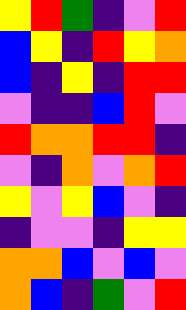[["yellow", "red", "green", "indigo", "violet", "red"], ["blue", "yellow", "indigo", "red", "yellow", "orange"], ["blue", "indigo", "yellow", "indigo", "red", "red"], ["violet", "indigo", "indigo", "blue", "red", "violet"], ["red", "orange", "orange", "red", "red", "indigo"], ["violet", "indigo", "orange", "violet", "orange", "red"], ["yellow", "violet", "yellow", "blue", "violet", "indigo"], ["indigo", "violet", "violet", "indigo", "yellow", "yellow"], ["orange", "orange", "blue", "violet", "blue", "violet"], ["orange", "blue", "indigo", "green", "violet", "red"]]